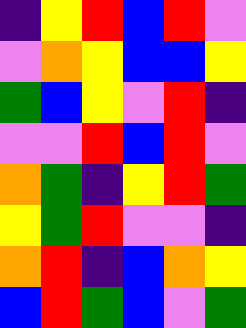[["indigo", "yellow", "red", "blue", "red", "violet"], ["violet", "orange", "yellow", "blue", "blue", "yellow"], ["green", "blue", "yellow", "violet", "red", "indigo"], ["violet", "violet", "red", "blue", "red", "violet"], ["orange", "green", "indigo", "yellow", "red", "green"], ["yellow", "green", "red", "violet", "violet", "indigo"], ["orange", "red", "indigo", "blue", "orange", "yellow"], ["blue", "red", "green", "blue", "violet", "green"]]